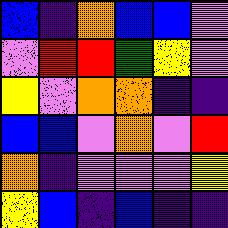[["blue", "indigo", "orange", "blue", "blue", "violet"], ["violet", "red", "red", "green", "yellow", "violet"], ["yellow", "violet", "orange", "orange", "indigo", "indigo"], ["blue", "blue", "violet", "orange", "violet", "red"], ["orange", "indigo", "violet", "violet", "violet", "yellow"], ["yellow", "blue", "indigo", "blue", "indigo", "indigo"]]